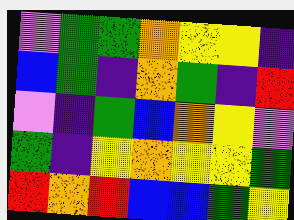[["violet", "green", "green", "orange", "yellow", "yellow", "indigo"], ["blue", "green", "indigo", "orange", "green", "indigo", "red"], ["violet", "indigo", "green", "blue", "orange", "yellow", "violet"], ["green", "indigo", "yellow", "orange", "yellow", "yellow", "green"], ["red", "orange", "red", "blue", "blue", "green", "yellow"]]